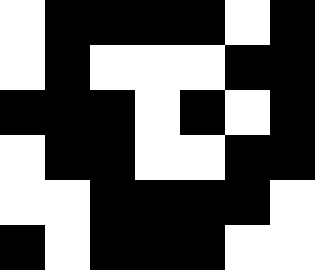[["white", "black", "black", "black", "black", "white", "black"], ["white", "black", "white", "white", "white", "black", "black"], ["black", "black", "black", "white", "black", "white", "black"], ["white", "black", "black", "white", "white", "black", "black"], ["white", "white", "black", "black", "black", "black", "white"], ["black", "white", "black", "black", "black", "white", "white"]]